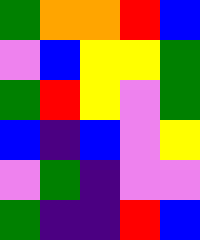[["green", "orange", "orange", "red", "blue"], ["violet", "blue", "yellow", "yellow", "green"], ["green", "red", "yellow", "violet", "green"], ["blue", "indigo", "blue", "violet", "yellow"], ["violet", "green", "indigo", "violet", "violet"], ["green", "indigo", "indigo", "red", "blue"]]